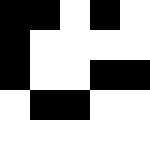[["black", "black", "white", "black", "white"], ["black", "white", "white", "white", "white"], ["black", "white", "white", "black", "black"], ["white", "black", "black", "white", "white"], ["white", "white", "white", "white", "white"]]